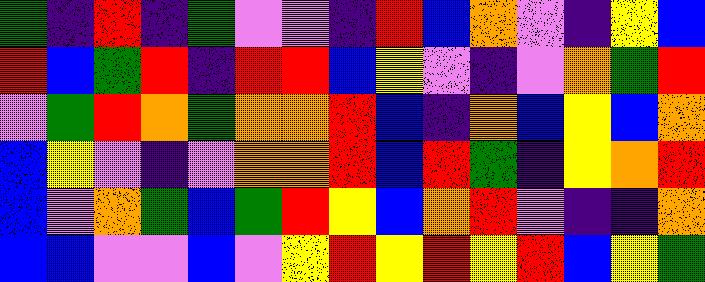[["green", "indigo", "red", "indigo", "green", "violet", "violet", "indigo", "red", "blue", "orange", "violet", "indigo", "yellow", "blue"], ["red", "blue", "green", "red", "indigo", "red", "red", "blue", "yellow", "violet", "indigo", "violet", "orange", "green", "red"], ["violet", "green", "red", "orange", "green", "orange", "orange", "red", "blue", "indigo", "orange", "blue", "yellow", "blue", "orange"], ["blue", "yellow", "violet", "indigo", "violet", "orange", "orange", "red", "blue", "red", "green", "indigo", "yellow", "orange", "red"], ["blue", "violet", "orange", "green", "blue", "green", "red", "yellow", "blue", "orange", "red", "violet", "indigo", "indigo", "orange"], ["blue", "blue", "violet", "violet", "blue", "violet", "yellow", "red", "yellow", "red", "yellow", "red", "blue", "yellow", "green"]]